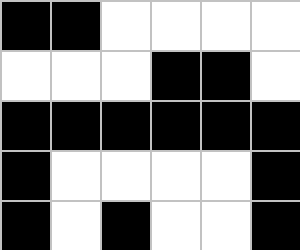[["black", "black", "white", "white", "white", "white"], ["white", "white", "white", "black", "black", "white"], ["black", "black", "black", "black", "black", "black"], ["black", "white", "white", "white", "white", "black"], ["black", "white", "black", "white", "white", "black"]]